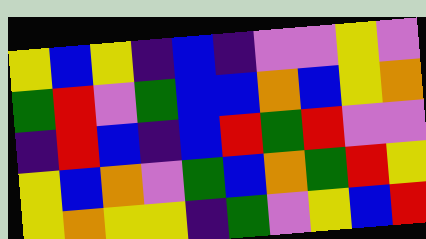[["yellow", "blue", "yellow", "indigo", "blue", "indigo", "violet", "violet", "yellow", "violet"], ["green", "red", "violet", "green", "blue", "blue", "orange", "blue", "yellow", "orange"], ["indigo", "red", "blue", "indigo", "blue", "red", "green", "red", "violet", "violet"], ["yellow", "blue", "orange", "violet", "green", "blue", "orange", "green", "red", "yellow"], ["yellow", "orange", "yellow", "yellow", "indigo", "green", "violet", "yellow", "blue", "red"]]